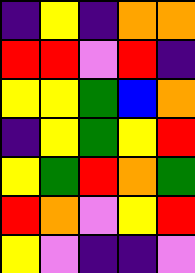[["indigo", "yellow", "indigo", "orange", "orange"], ["red", "red", "violet", "red", "indigo"], ["yellow", "yellow", "green", "blue", "orange"], ["indigo", "yellow", "green", "yellow", "red"], ["yellow", "green", "red", "orange", "green"], ["red", "orange", "violet", "yellow", "red"], ["yellow", "violet", "indigo", "indigo", "violet"]]